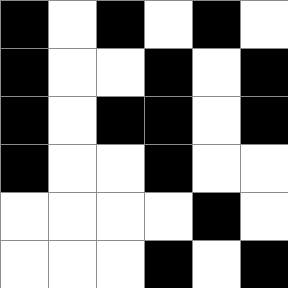[["black", "white", "black", "white", "black", "white"], ["black", "white", "white", "black", "white", "black"], ["black", "white", "black", "black", "white", "black"], ["black", "white", "white", "black", "white", "white"], ["white", "white", "white", "white", "black", "white"], ["white", "white", "white", "black", "white", "black"]]